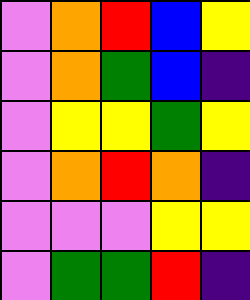[["violet", "orange", "red", "blue", "yellow"], ["violet", "orange", "green", "blue", "indigo"], ["violet", "yellow", "yellow", "green", "yellow"], ["violet", "orange", "red", "orange", "indigo"], ["violet", "violet", "violet", "yellow", "yellow"], ["violet", "green", "green", "red", "indigo"]]